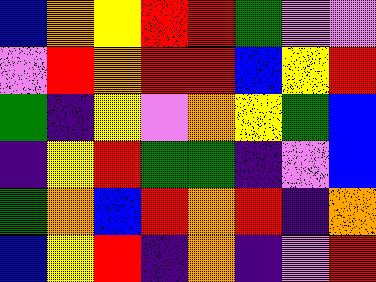[["blue", "orange", "yellow", "red", "red", "green", "violet", "violet"], ["violet", "red", "orange", "red", "red", "blue", "yellow", "red"], ["green", "indigo", "yellow", "violet", "orange", "yellow", "green", "blue"], ["indigo", "yellow", "red", "green", "green", "indigo", "violet", "blue"], ["green", "orange", "blue", "red", "orange", "red", "indigo", "orange"], ["blue", "yellow", "red", "indigo", "orange", "indigo", "violet", "red"]]